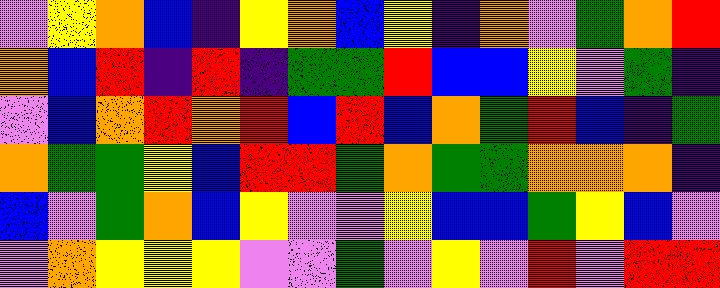[["violet", "yellow", "orange", "blue", "indigo", "yellow", "orange", "blue", "yellow", "indigo", "orange", "violet", "green", "orange", "red"], ["orange", "blue", "red", "indigo", "red", "indigo", "green", "green", "red", "blue", "blue", "yellow", "violet", "green", "indigo"], ["violet", "blue", "orange", "red", "orange", "red", "blue", "red", "blue", "orange", "green", "red", "blue", "indigo", "green"], ["orange", "green", "green", "yellow", "blue", "red", "red", "green", "orange", "green", "green", "orange", "orange", "orange", "indigo"], ["blue", "violet", "green", "orange", "blue", "yellow", "violet", "violet", "yellow", "blue", "blue", "green", "yellow", "blue", "violet"], ["violet", "orange", "yellow", "yellow", "yellow", "violet", "violet", "green", "violet", "yellow", "violet", "red", "violet", "red", "red"]]